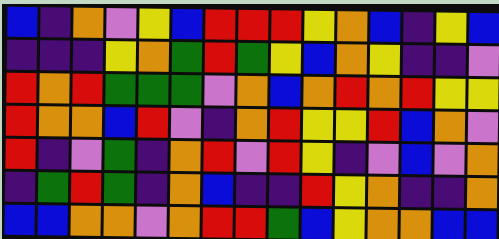[["blue", "indigo", "orange", "violet", "yellow", "blue", "red", "red", "red", "yellow", "orange", "blue", "indigo", "yellow", "blue"], ["indigo", "indigo", "indigo", "yellow", "orange", "green", "red", "green", "yellow", "blue", "orange", "yellow", "indigo", "indigo", "violet"], ["red", "orange", "red", "green", "green", "green", "violet", "orange", "blue", "orange", "red", "orange", "red", "yellow", "yellow"], ["red", "orange", "orange", "blue", "red", "violet", "indigo", "orange", "red", "yellow", "yellow", "red", "blue", "orange", "violet"], ["red", "indigo", "violet", "green", "indigo", "orange", "red", "violet", "red", "yellow", "indigo", "violet", "blue", "violet", "orange"], ["indigo", "green", "red", "green", "indigo", "orange", "blue", "indigo", "indigo", "red", "yellow", "orange", "indigo", "indigo", "orange"], ["blue", "blue", "orange", "orange", "violet", "orange", "red", "red", "green", "blue", "yellow", "orange", "orange", "blue", "blue"]]